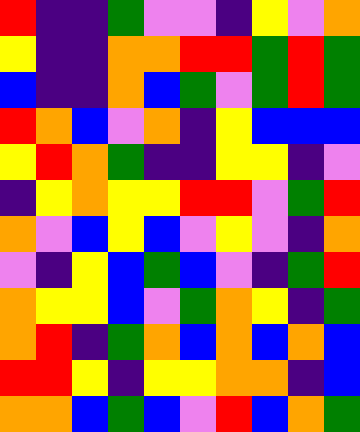[["red", "indigo", "indigo", "green", "violet", "violet", "indigo", "yellow", "violet", "orange"], ["yellow", "indigo", "indigo", "orange", "orange", "red", "red", "green", "red", "green"], ["blue", "indigo", "indigo", "orange", "blue", "green", "violet", "green", "red", "green"], ["red", "orange", "blue", "violet", "orange", "indigo", "yellow", "blue", "blue", "blue"], ["yellow", "red", "orange", "green", "indigo", "indigo", "yellow", "yellow", "indigo", "violet"], ["indigo", "yellow", "orange", "yellow", "yellow", "red", "red", "violet", "green", "red"], ["orange", "violet", "blue", "yellow", "blue", "violet", "yellow", "violet", "indigo", "orange"], ["violet", "indigo", "yellow", "blue", "green", "blue", "violet", "indigo", "green", "red"], ["orange", "yellow", "yellow", "blue", "violet", "green", "orange", "yellow", "indigo", "green"], ["orange", "red", "indigo", "green", "orange", "blue", "orange", "blue", "orange", "blue"], ["red", "red", "yellow", "indigo", "yellow", "yellow", "orange", "orange", "indigo", "blue"], ["orange", "orange", "blue", "green", "blue", "violet", "red", "blue", "orange", "green"]]